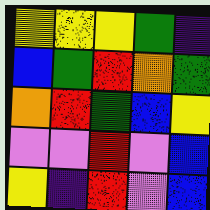[["yellow", "yellow", "yellow", "green", "indigo"], ["blue", "green", "red", "orange", "green"], ["orange", "red", "green", "blue", "yellow"], ["violet", "violet", "red", "violet", "blue"], ["yellow", "indigo", "red", "violet", "blue"]]